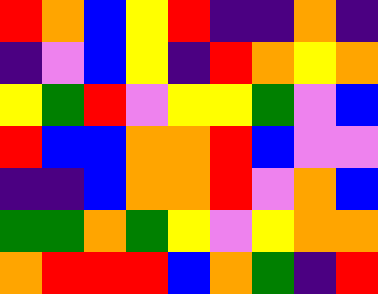[["red", "orange", "blue", "yellow", "red", "indigo", "indigo", "orange", "indigo"], ["indigo", "violet", "blue", "yellow", "indigo", "red", "orange", "yellow", "orange"], ["yellow", "green", "red", "violet", "yellow", "yellow", "green", "violet", "blue"], ["red", "blue", "blue", "orange", "orange", "red", "blue", "violet", "violet"], ["indigo", "indigo", "blue", "orange", "orange", "red", "violet", "orange", "blue"], ["green", "green", "orange", "green", "yellow", "violet", "yellow", "orange", "orange"], ["orange", "red", "red", "red", "blue", "orange", "green", "indigo", "red"]]